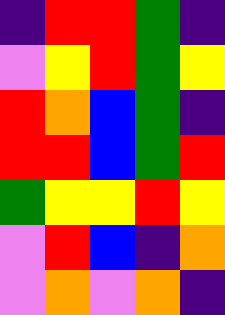[["indigo", "red", "red", "green", "indigo"], ["violet", "yellow", "red", "green", "yellow"], ["red", "orange", "blue", "green", "indigo"], ["red", "red", "blue", "green", "red"], ["green", "yellow", "yellow", "red", "yellow"], ["violet", "red", "blue", "indigo", "orange"], ["violet", "orange", "violet", "orange", "indigo"]]